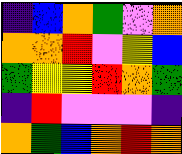[["indigo", "blue", "orange", "green", "violet", "orange"], ["orange", "orange", "red", "violet", "yellow", "blue"], ["green", "yellow", "yellow", "red", "orange", "green"], ["indigo", "red", "violet", "violet", "violet", "indigo"], ["orange", "green", "blue", "orange", "red", "orange"]]